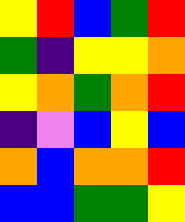[["yellow", "red", "blue", "green", "red"], ["green", "indigo", "yellow", "yellow", "orange"], ["yellow", "orange", "green", "orange", "red"], ["indigo", "violet", "blue", "yellow", "blue"], ["orange", "blue", "orange", "orange", "red"], ["blue", "blue", "green", "green", "yellow"]]